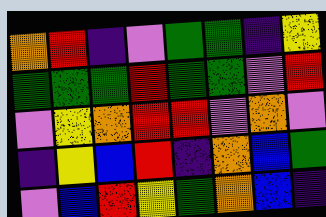[["orange", "red", "indigo", "violet", "green", "green", "indigo", "yellow"], ["green", "green", "green", "red", "green", "green", "violet", "red"], ["violet", "yellow", "orange", "red", "red", "violet", "orange", "violet"], ["indigo", "yellow", "blue", "red", "indigo", "orange", "blue", "green"], ["violet", "blue", "red", "yellow", "green", "orange", "blue", "indigo"]]